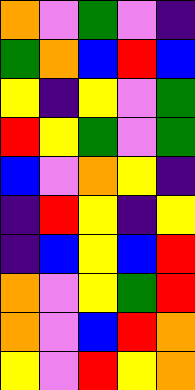[["orange", "violet", "green", "violet", "indigo"], ["green", "orange", "blue", "red", "blue"], ["yellow", "indigo", "yellow", "violet", "green"], ["red", "yellow", "green", "violet", "green"], ["blue", "violet", "orange", "yellow", "indigo"], ["indigo", "red", "yellow", "indigo", "yellow"], ["indigo", "blue", "yellow", "blue", "red"], ["orange", "violet", "yellow", "green", "red"], ["orange", "violet", "blue", "red", "orange"], ["yellow", "violet", "red", "yellow", "orange"]]